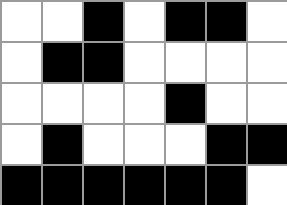[["white", "white", "black", "white", "black", "black", "white"], ["white", "black", "black", "white", "white", "white", "white"], ["white", "white", "white", "white", "black", "white", "white"], ["white", "black", "white", "white", "white", "black", "black"], ["black", "black", "black", "black", "black", "black", "white"]]